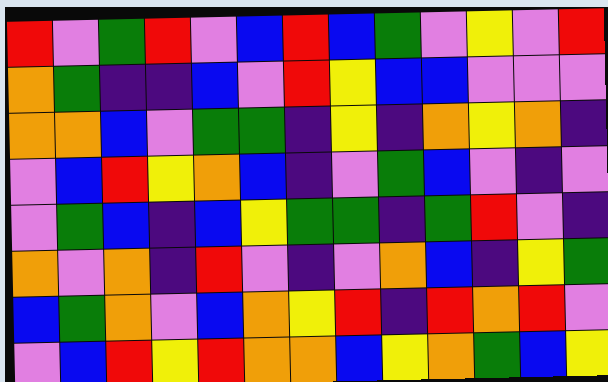[["red", "violet", "green", "red", "violet", "blue", "red", "blue", "green", "violet", "yellow", "violet", "red"], ["orange", "green", "indigo", "indigo", "blue", "violet", "red", "yellow", "blue", "blue", "violet", "violet", "violet"], ["orange", "orange", "blue", "violet", "green", "green", "indigo", "yellow", "indigo", "orange", "yellow", "orange", "indigo"], ["violet", "blue", "red", "yellow", "orange", "blue", "indigo", "violet", "green", "blue", "violet", "indigo", "violet"], ["violet", "green", "blue", "indigo", "blue", "yellow", "green", "green", "indigo", "green", "red", "violet", "indigo"], ["orange", "violet", "orange", "indigo", "red", "violet", "indigo", "violet", "orange", "blue", "indigo", "yellow", "green"], ["blue", "green", "orange", "violet", "blue", "orange", "yellow", "red", "indigo", "red", "orange", "red", "violet"], ["violet", "blue", "red", "yellow", "red", "orange", "orange", "blue", "yellow", "orange", "green", "blue", "yellow"]]